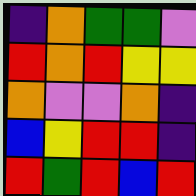[["indigo", "orange", "green", "green", "violet"], ["red", "orange", "red", "yellow", "yellow"], ["orange", "violet", "violet", "orange", "indigo"], ["blue", "yellow", "red", "red", "indigo"], ["red", "green", "red", "blue", "red"]]